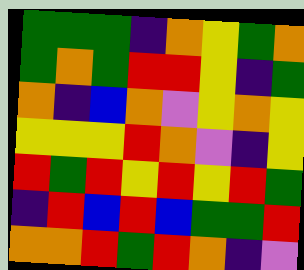[["green", "green", "green", "indigo", "orange", "yellow", "green", "orange"], ["green", "orange", "green", "red", "red", "yellow", "indigo", "green"], ["orange", "indigo", "blue", "orange", "violet", "yellow", "orange", "yellow"], ["yellow", "yellow", "yellow", "red", "orange", "violet", "indigo", "yellow"], ["red", "green", "red", "yellow", "red", "yellow", "red", "green"], ["indigo", "red", "blue", "red", "blue", "green", "green", "red"], ["orange", "orange", "red", "green", "red", "orange", "indigo", "violet"]]